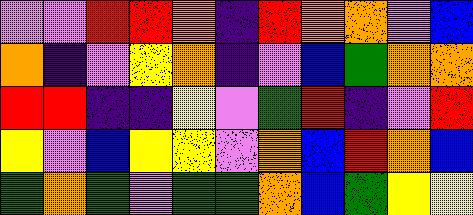[["violet", "violet", "red", "red", "orange", "indigo", "red", "orange", "orange", "violet", "blue"], ["orange", "indigo", "violet", "yellow", "orange", "indigo", "violet", "blue", "green", "orange", "orange"], ["red", "red", "indigo", "indigo", "yellow", "violet", "green", "red", "indigo", "violet", "red"], ["yellow", "violet", "blue", "yellow", "yellow", "violet", "orange", "blue", "red", "orange", "blue"], ["green", "orange", "green", "violet", "green", "green", "orange", "blue", "green", "yellow", "yellow"]]